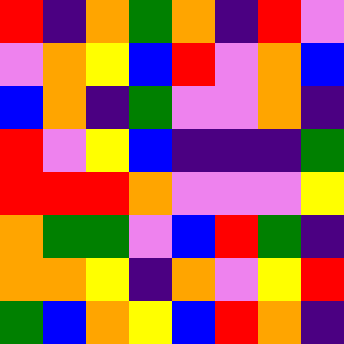[["red", "indigo", "orange", "green", "orange", "indigo", "red", "violet"], ["violet", "orange", "yellow", "blue", "red", "violet", "orange", "blue"], ["blue", "orange", "indigo", "green", "violet", "violet", "orange", "indigo"], ["red", "violet", "yellow", "blue", "indigo", "indigo", "indigo", "green"], ["red", "red", "red", "orange", "violet", "violet", "violet", "yellow"], ["orange", "green", "green", "violet", "blue", "red", "green", "indigo"], ["orange", "orange", "yellow", "indigo", "orange", "violet", "yellow", "red"], ["green", "blue", "orange", "yellow", "blue", "red", "orange", "indigo"]]